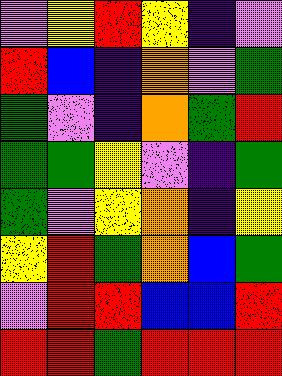[["violet", "yellow", "red", "yellow", "indigo", "violet"], ["red", "blue", "indigo", "orange", "violet", "green"], ["green", "violet", "indigo", "orange", "green", "red"], ["green", "green", "yellow", "violet", "indigo", "green"], ["green", "violet", "yellow", "orange", "indigo", "yellow"], ["yellow", "red", "green", "orange", "blue", "green"], ["violet", "red", "red", "blue", "blue", "red"], ["red", "red", "green", "red", "red", "red"]]